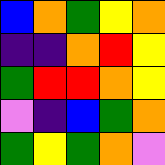[["blue", "orange", "green", "yellow", "orange"], ["indigo", "indigo", "orange", "red", "yellow"], ["green", "red", "red", "orange", "yellow"], ["violet", "indigo", "blue", "green", "orange"], ["green", "yellow", "green", "orange", "violet"]]